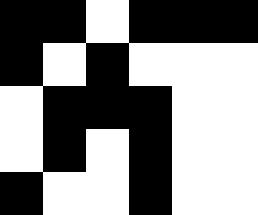[["black", "black", "white", "black", "black", "black"], ["black", "white", "black", "white", "white", "white"], ["white", "black", "black", "black", "white", "white"], ["white", "black", "white", "black", "white", "white"], ["black", "white", "white", "black", "white", "white"]]